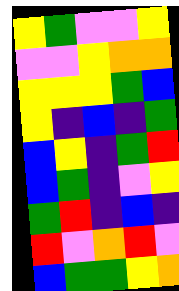[["yellow", "green", "violet", "violet", "yellow"], ["violet", "violet", "yellow", "orange", "orange"], ["yellow", "yellow", "yellow", "green", "blue"], ["yellow", "indigo", "blue", "indigo", "green"], ["blue", "yellow", "indigo", "green", "red"], ["blue", "green", "indigo", "violet", "yellow"], ["green", "red", "indigo", "blue", "indigo"], ["red", "violet", "orange", "red", "violet"], ["blue", "green", "green", "yellow", "orange"]]